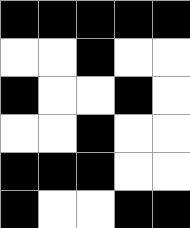[["black", "black", "black", "black", "black"], ["white", "white", "black", "white", "white"], ["black", "white", "white", "black", "white"], ["white", "white", "black", "white", "white"], ["black", "black", "black", "white", "white"], ["black", "white", "white", "black", "black"]]